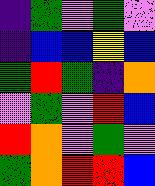[["indigo", "green", "violet", "green", "violet"], ["indigo", "blue", "blue", "yellow", "blue"], ["green", "red", "green", "indigo", "orange"], ["violet", "green", "violet", "red", "blue"], ["red", "orange", "violet", "green", "violet"], ["green", "orange", "red", "red", "blue"]]